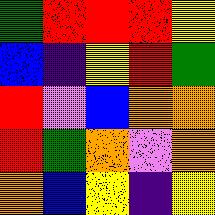[["green", "red", "red", "red", "yellow"], ["blue", "indigo", "yellow", "red", "green"], ["red", "violet", "blue", "orange", "orange"], ["red", "green", "orange", "violet", "orange"], ["orange", "blue", "yellow", "indigo", "yellow"]]